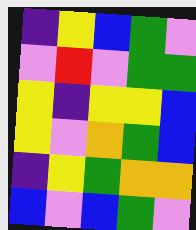[["indigo", "yellow", "blue", "green", "violet"], ["violet", "red", "violet", "green", "green"], ["yellow", "indigo", "yellow", "yellow", "blue"], ["yellow", "violet", "orange", "green", "blue"], ["indigo", "yellow", "green", "orange", "orange"], ["blue", "violet", "blue", "green", "violet"]]